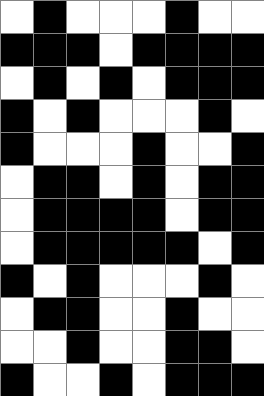[["white", "black", "white", "white", "white", "black", "white", "white"], ["black", "black", "black", "white", "black", "black", "black", "black"], ["white", "black", "white", "black", "white", "black", "black", "black"], ["black", "white", "black", "white", "white", "white", "black", "white"], ["black", "white", "white", "white", "black", "white", "white", "black"], ["white", "black", "black", "white", "black", "white", "black", "black"], ["white", "black", "black", "black", "black", "white", "black", "black"], ["white", "black", "black", "black", "black", "black", "white", "black"], ["black", "white", "black", "white", "white", "white", "black", "white"], ["white", "black", "black", "white", "white", "black", "white", "white"], ["white", "white", "black", "white", "white", "black", "black", "white"], ["black", "white", "white", "black", "white", "black", "black", "black"]]